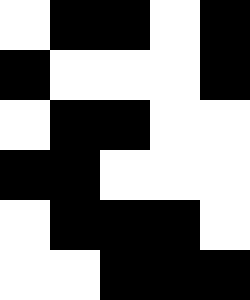[["white", "black", "black", "white", "black"], ["black", "white", "white", "white", "black"], ["white", "black", "black", "white", "white"], ["black", "black", "white", "white", "white"], ["white", "black", "black", "black", "white"], ["white", "white", "black", "black", "black"]]